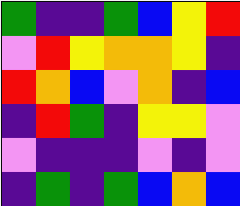[["green", "indigo", "indigo", "green", "blue", "yellow", "red"], ["violet", "red", "yellow", "orange", "orange", "yellow", "indigo"], ["red", "orange", "blue", "violet", "orange", "indigo", "blue"], ["indigo", "red", "green", "indigo", "yellow", "yellow", "violet"], ["violet", "indigo", "indigo", "indigo", "violet", "indigo", "violet"], ["indigo", "green", "indigo", "green", "blue", "orange", "blue"]]